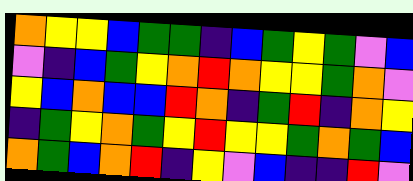[["orange", "yellow", "yellow", "blue", "green", "green", "indigo", "blue", "green", "yellow", "green", "violet", "blue"], ["violet", "indigo", "blue", "green", "yellow", "orange", "red", "orange", "yellow", "yellow", "green", "orange", "violet"], ["yellow", "blue", "orange", "blue", "blue", "red", "orange", "indigo", "green", "red", "indigo", "orange", "yellow"], ["indigo", "green", "yellow", "orange", "green", "yellow", "red", "yellow", "yellow", "green", "orange", "green", "blue"], ["orange", "green", "blue", "orange", "red", "indigo", "yellow", "violet", "blue", "indigo", "indigo", "red", "violet"]]